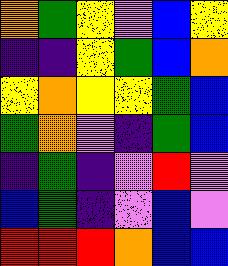[["orange", "green", "yellow", "violet", "blue", "yellow"], ["indigo", "indigo", "yellow", "green", "blue", "orange"], ["yellow", "orange", "yellow", "yellow", "green", "blue"], ["green", "orange", "violet", "indigo", "green", "blue"], ["indigo", "green", "indigo", "violet", "red", "violet"], ["blue", "green", "indigo", "violet", "blue", "violet"], ["red", "red", "red", "orange", "blue", "blue"]]